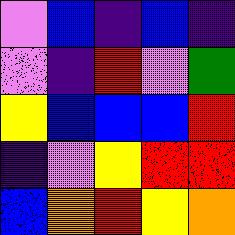[["violet", "blue", "indigo", "blue", "indigo"], ["violet", "indigo", "red", "violet", "green"], ["yellow", "blue", "blue", "blue", "red"], ["indigo", "violet", "yellow", "red", "red"], ["blue", "orange", "red", "yellow", "orange"]]